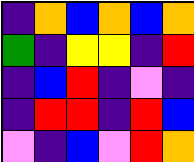[["indigo", "orange", "blue", "orange", "blue", "orange"], ["green", "indigo", "yellow", "yellow", "indigo", "red"], ["indigo", "blue", "red", "indigo", "violet", "indigo"], ["indigo", "red", "red", "indigo", "red", "blue"], ["violet", "indigo", "blue", "violet", "red", "orange"]]